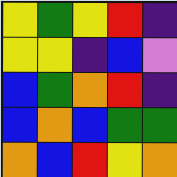[["yellow", "green", "yellow", "red", "indigo"], ["yellow", "yellow", "indigo", "blue", "violet"], ["blue", "green", "orange", "red", "indigo"], ["blue", "orange", "blue", "green", "green"], ["orange", "blue", "red", "yellow", "orange"]]